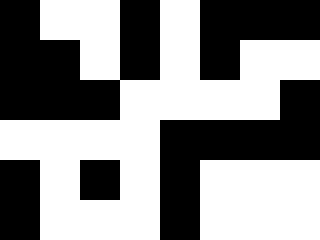[["black", "white", "white", "black", "white", "black", "black", "black"], ["black", "black", "white", "black", "white", "black", "white", "white"], ["black", "black", "black", "white", "white", "white", "white", "black"], ["white", "white", "white", "white", "black", "black", "black", "black"], ["black", "white", "black", "white", "black", "white", "white", "white"], ["black", "white", "white", "white", "black", "white", "white", "white"]]